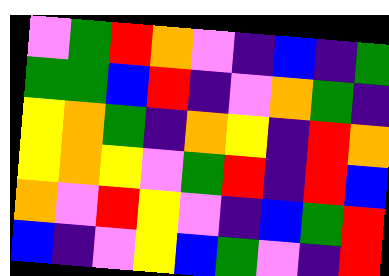[["violet", "green", "red", "orange", "violet", "indigo", "blue", "indigo", "green"], ["green", "green", "blue", "red", "indigo", "violet", "orange", "green", "indigo"], ["yellow", "orange", "green", "indigo", "orange", "yellow", "indigo", "red", "orange"], ["yellow", "orange", "yellow", "violet", "green", "red", "indigo", "red", "blue"], ["orange", "violet", "red", "yellow", "violet", "indigo", "blue", "green", "red"], ["blue", "indigo", "violet", "yellow", "blue", "green", "violet", "indigo", "red"]]